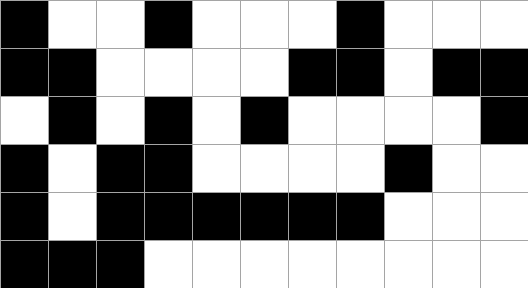[["black", "white", "white", "black", "white", "white", "white", "black", "white", "white", "white"], ["black", "black", "white", "white", "white", "white", "black", "black", "white", "black", "black"], ["white", "black", "white", "black", "white", "black", "white", "white", "white", "white", "black"], ["black", "white", "black", "black", "white", "white", "white", "white", "black", "white", "white"], ["black", "white", "black", "black", "black", "black", "black", "black", "white", "white", "white"], ["black", "black", "black", "white", "white", "white", "white", "white", "white", "white", "white"]]